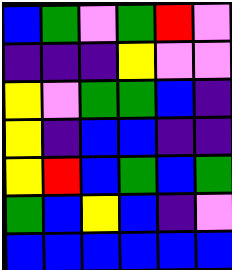[["blue", "green", "violet", "green", "red", "violet"], ["indigo", "indigo", "indigo", "yellow", "violet", "violet"], ["yellow", "violet", "green", "green", "blue", "indigo"], ["yellow", "indigo", "blue", "blue", "indigo", "indigo"], ["yellow", "red", "blue", "green", "blue", "green"], ["green", "blue", "yellow", "blue", "indigo", "violet"], ["blue", "blue", "blue", "blue", "blue", "blue"]]